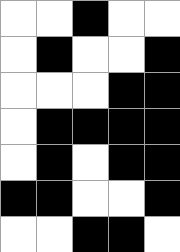[["white", "white", "black", "white", "white"], ["white", "black", "white", "white", "black"], ["white", "white", "white", "black", "black"], ["white", "black", "black", "black", "black"], ["white", "black", "white", "black", "black"], ["black", "black", "white", "white", "black"], ["white", "white", "black", "black", "white"]]